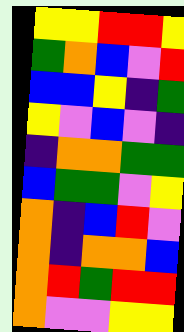[["yellow", "yellow", "red", "red", "yellow"], ["green", "orange", "blue", "violet", "red"], ["blue", "blue", "yellow", "indigo", "green"], ["yellow", "violet", "blue", "violet", "indigo"], ["indigo", "orange", "orange", "green", "green"], ["blue", "green", "green", "violet", "yellow"], ["orange", "indigo", "blue", "red", "violet"], ["orange", "indigo", "orange", "orange", "blue"], ["orange", "red", "green", "red", "red"], ["orange", "violet", "violet", "yellow", "yellow"]]